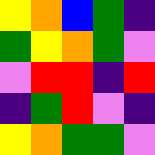[["yellow", "orange", "blue", "green", "indigo"], ["green", "yellow", "orange", "green", "violet"], ["violet", "red", "red", "indigo", "red"], ["indigo", "green", "red", "violet", "indigo"], ["yellow", "orange", "green", "green", "violet"]]